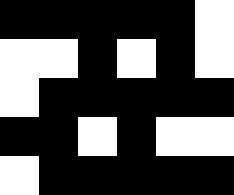[["black", "black", "black", "black", "black", "white"], ["white", "white", "black", "white", "black", "white"], ["white", "black", "black", "black", "black", "black"], ["black", "black", "white", "black", "white", "white"], ["white", "black", "black", "black", "black", "black"]]